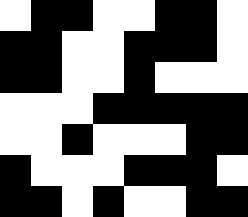[["white", "black", "black", "white", "white", "black", "black", "white"], ["black", "black", "white", "white", "black", "black", "black", "white"], ["black", "black", "white", "white", "black", "white", "white", "white"], ["white", "white", "white", "black", "black", "black", "black", "black"], ["white", "white", "black", "white", "white", "white", "black", "black"], ["black", "white", "white", "white", "black", "black", "black", "white"], ["black", "black", "white", "black", "white", "white", "black", "black"]]